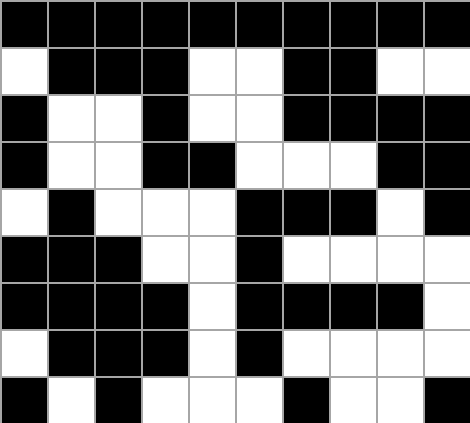[["black", "black", "black", "black", "black", "black", "black", "black", "black", "black"], ["white", "black", "black", "black", "white", "white", "black", "black", "white", "white"], ["black", "white", "white", "black", "white", "white", "black", "black", "black", "black"], ["black", "white", "white", "black", "black", "white", "white", "white", "black", "black"], ["white", "black", "white", "white", "white", "black", "black", "black", "white", "black"], ["black", "black", "black", "white", "white", "black", "white", "white", "white", "white"], ["black", "black", "black", "black", "white", "black", "black", "black", "black", "white"], ["white", "black", "black", "black", "white", "black", "white", "white", "white", "white"], ["black", "white", "black", "white", "white", "white", "black", "white", "white", "black"]]